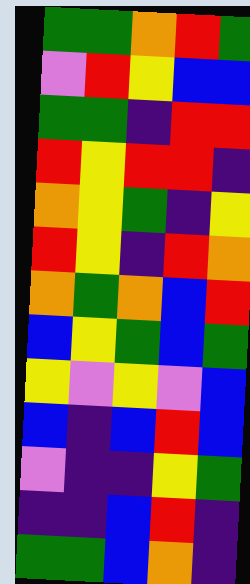[["green", "green", "orange", "red", "green"], ["violet", "red", "yellow", "blue", "blue"], ["green", "green", "indigo", "red", "red"], ["red", "yellow", "red", "red", "indigo"], ["orange", "yellow", "green", "indigo", "yellow"], ["red", "yellow", "indigo", "red", "orange"], ["orange", "green", "orange", "blue", "red"], ["blue", "yellow", "green", "blue", "green"], ["yellow", "violet", "yellow", "violet", "blue"], ["blue", "indigo", "blue", "red", "blue"], ["violet", "indigo", "indigo", "yellow", "green"], ["indigo", "indigo", "blue", "red", "indigo"], ["green", "green", "blue", "orange", "indigo"]]